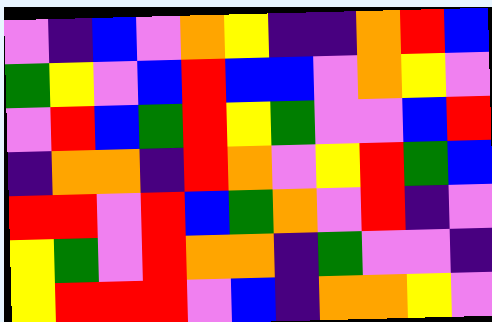[["violet", "indigo", "blue", "violet", "orange", "yellow", "indigo", "indigo", "orange", "red", "blue"], ["green", "yellow", "violet", "blue", "red", "blue", "blue", "violet", "orange", "yellow", "violet"], ["violet", "red", "blue", "green", "red", "yellow", "green", "violet", "violet", "blue", "red"], ["indigo", "orange", "orange", "indigo", "red", "orange", "violet", "yellow", "red", "green", "blue"], ["red", "red", "violet", "red", "blue", "green", "orange", "violet", "red", "indigo", "violet"], ["yellow", "green", "violet", "red", "orange", "orange", "indigo", "green", "violet", "violet", "indigo"], ["yellow", "red", "red", "red", "violet", "blue", "indigo", "orange", "orange", "yellow", "violet"]]